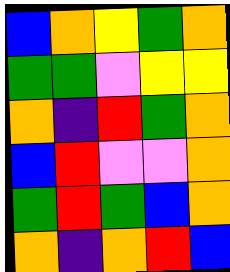[["blue", "orange", "yellow", "green", "orange"], ["green", "green", "violet", "yellow", "yellow"], ["orange", "indigo", "red", "green", "orange"], ["blue", "red", "violet", "violet", "orange"], ["green", "red", "green", "blue", "orange"], ["orange", "indigo", "orange", "red", "blue"]]